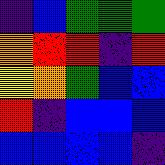[["indigo", "blue", "green", "green", "green"], ["orange", "red", "red", "indigo", "red"], ["yellow", "orange", "green", "blue", "blue"], ["red", "indigo", "blue", "blue", "blue"], ["blue", "blue", "blue", "blue", "indigo"]]